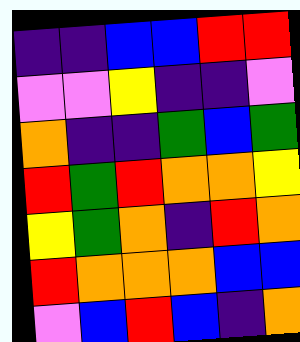[["indigo", "indigo", "blue", "blue", "red", "red"], ["violet", "violet", "yellow", "indigo", "indigo", "violet"], ["orange", "indigo", "indigo", "green", "blue", "green"], ["red", "green", "red", "orange", "orange", "yellow"], ["yellow", "green", "orange", "indigo", "red", "orange"], ["red", "orange", "orange", "orange", "blue", "blue"], ["violet", "blue", "red", "blue", "indigo", "orange"]]